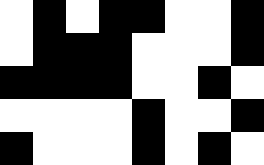[["white", "black", "white", "black", "black", "white", "white", "black"], ["white", "black", "black", "black", "white", "white", "white", "black"], ["black", "black", "black", "black", "white", "white", "black", "white"], ["white", "white", "white", "white", "black", "white", "white", "black"], ["black", "white", "white", "white", "black", "white", "black", "white"]]